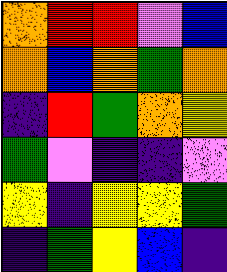[["orange", "red", "red", "violet", "blue"], ["orange", "blue", "orange", "green", "orange"], ["indigo", "red", "green", "orange", "yellow"], ["green", "violet", "indigo", "indigo", "violet"], ["yellow", "indigo", "yellow", "yellow", "green"], ["indigo", "green", "yellow", "blue", "indigo"]]